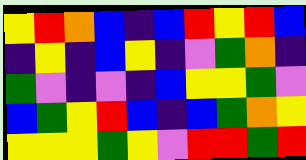[["yellow", "red", "orange", "blue", "indigo", "blue", "red", "yellow", "red", "blue"], ["indigo", "yellow", "indigo", "blue", "yellow", "indigo", "violet", "green", "orange", "indigo"], ["green", "violet", "indigo", "violet", "indigo", "blue", "yellow", "yellow", "green", "violet"], ["blue", "green", "yellow", "red", "blue", "indigo", "blue", "green", "orange", "yellow"], ["yellow", "yellow", "yellow", "green", "yellow", "violet", "red", "red", "green", "red"]]